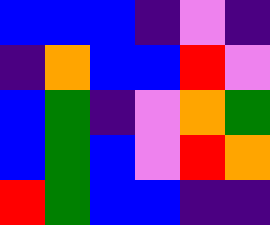[["blue", "blue", "blue", "indigo", "violet", "indigo"], ["indigo", "orange", "blue", "blue", "red", "violet"], ["blue", "green", "indigo", "violet", "orange", "green"], ["blue", "green", "blue", "violet", "red", "orange"], ["red", "green", "blue", "blue", "indigo", "indigo"]]